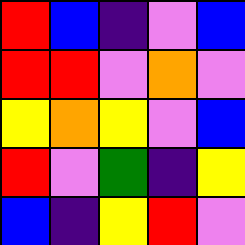[["red", "blue", "indigo", "violet", "blue"], ["red", "red", "violet", "orange", "violet"], ["yellow", "orange", "yellow", "violet", "blue"], ["red", "violet", "green", "indigo", "yellow"], ["blue", "indigo", "yellow", "red", "violet"]]